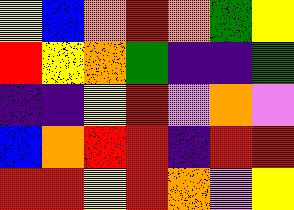[["yellow", "blue", "orange", "red", "orange", "green", "yellow"], ["red", "yellow", "orange", "green", "indigo", "indigo", "green"], ["indigo", "indigo", "yellow", "red", "violet", "orange", "violet"], ["blue", "orange", "red", "red", "indigo", "red", "red"], ["red", "red", "yellow", "red", "orange", "violet", "yellow"]]